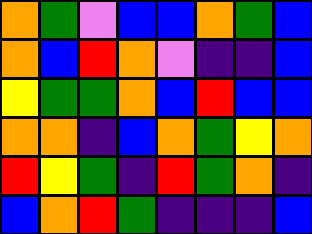[["orange", "green", "violet", "blue", "blue", "orange", "green", "blue"], ["orange", "blue", "red", "orange", "violet", "indigo", "indigo", "blue"], ["yellow", "green", "green", "orange", "blue", "red", "blue", "blue"], ["orange", "orange", "indigo", "blue", "orange", "green", "yellow", "orange"], ["red", "yellow", "green", "indigo", "red", "green", "orange", "indigo"], ["blue", "orange", "red", "green", "indigo", "indigo", "indigo", "blue"]]